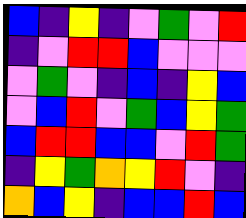[["blue", "indigo", "yellow", "indigo", "violet", "green", "violet", "red"], ["indigo", "violet", "red", "red", "blue", "violet", "violet", "violet"], ["violet", "green", "violet", "indigo", "blue", "indigo", "yellow", "blue"], ["violet", "blue", "red", "violet", "green", "blue", "yellow", "green"], ["blue", "red", "red", "blue", "blue", "violet", "red", "green"], ["indigo", "yellow", "green", "orange", "yellow", "red", "violet", "indigo"], ["orange", "blue", "yellow", "indigo", "blue", "blue", "red", "blue"]]